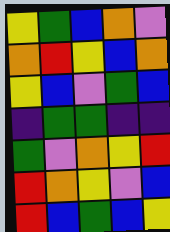[["yellow", "green", "blue", "orange", "violet"], ["orange", "red", "yellow", "blue", "orange"], ["yellow", "blue", "violet", "green", "blue"], ["indigo", "green", "green", "indigo", "indigo"], ["green", "violet", "orange", "yellow", "red"], ["red", "orange", "yellow", "violet", "blue"], ["red", "blue", "green", "blue", "yellow"]]